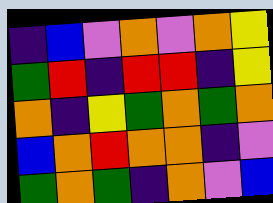[["indigo", "blue", "violet", "orange", "violet", "orange", "yellow"], ["green", "red", "indigo", "red", "red", "indigo", "yellow"], ["orange", "indigo", "yellow", "green", "orange", "green", "orange"], ["blue", "orange", "red", "orange", "orange", "indigo", "violet"], ["green", "orange", "green", "indigo", "orange", "violet", "blue"]]